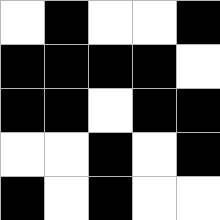[["white", "black", "white", "white", "black"], ["black", "black", "black", "black", "white"], ["black", "black", "white", "black", "black"], ["white", "white", "black", "white", "black"], ["black", "white", "black", "white", "white"]]